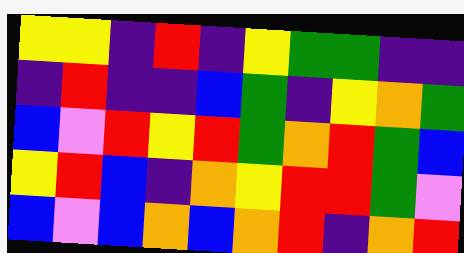[["yellow", "yellow", "indigo", "red", "indigo", "yellow", "green", "green", "indigo", "indigo"], ["indigo", "red", "indigo", "indigo", "blue", "green", "indigo", "yellow", "orange", "green"], ["blue", "violet", "red", "yellow", "red", "green", "orange", "red", "green", "blue"], ["yellow", "red", "blue", "indigo", "orange", "yellow", "red", "red", "green", "violet"], ["blue", "violet", "blue", "orange", "blue", "orange", "red", "indigo", "orange", "red"]]